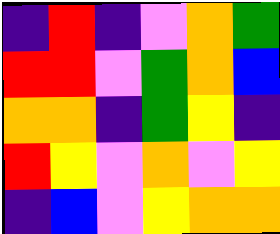[["indigo", "red", "indigo", "violet", "orange", "green"], ["red", "red", "violet", "green", "orange", "blue"], ["orange", "orange", "indigo", "green", "yellow", "indigo"], ["red", "yellow", "violet", "orange", "violet", "yellow"], ["indigo", "blue", "violet", "yellow", "orange", "orange"]]